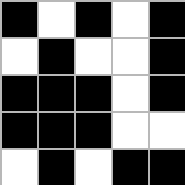[["black", "white", "black", "white", "black"], ["white", "black", "white", "white", "black"], ["black", "black", "black", "white", "black"], ["black", "black", "black", "white", "white"], ["white", "black", "white", "black", "black"]]